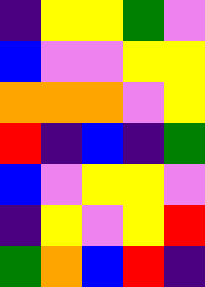[["indigo", "yellow", "yellow", "green", "violet"], ["blue", "violet", "violet", "yellow", "yellow"], ["orange", "orange", "orange", "violet", "yellow"], ["red", "indigo", "blue", "indigo", "green"], ["blue", "violet", "yellow", "yellow", "violet"], ["indigo", "yellow", "violet", "yellow", "red"], ["green", "orange", "blue", "red", "indigo"]]